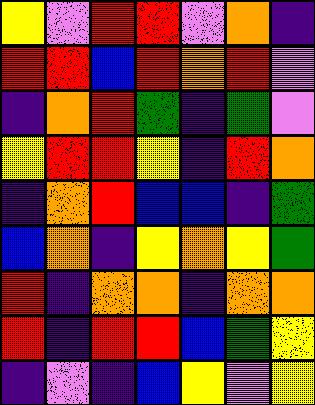[["yellow", "violet", "red", "red", "violet", "orange", "indigo"], ["red", "red", "blue", "red", "orange", "red", "violet"], ["indigo", "orange", "red", "green", "indigo", "green", "violet"], ["yellow", "red", "red", "yellow", "indigo", "red", "orange"], ["indigo", "orange", "red", "blue", "blue", "indigo", "green"], ["blue", "orange", "indigo", "yellow", "orange", "yellow", "green"], ["red", "indigo", "orange", "orange", "indigo", "orange", "orange"], ["red", "indigo", "red", "red", "blue", "green", "yellow"], ["indigo", "violet", "indigo", "blue", "yellow", "violet", "yellow"]]